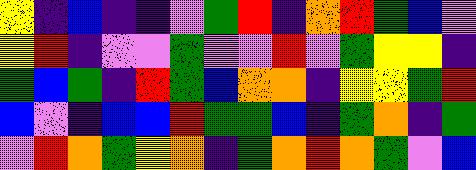[["yellow", "indigo", "blue", "indigo", "indigo", "violet", "green", "red", "indigo", "orange", "red", "green", "blue", "violet"], ["yellow", "red", "indigo", "violet", "violet", "green", "violet", "violet", "red", "violet", "green", "yellow", "yellow", "indigo"], ["green", "blue", "green", "indigo", "red", "green", "blue", "orange", "orange", "indigo", "yellow", "yellow", "green", "red"], ["blue", "violet", "indigo", "blue", "blue", "red", "green", "green", "blue", "indigo", "green", "orange", "indigo", "green"], ["violet", "red", "orange", "green", "yellow", "orange", "indigo", "green", "orange", "red", "orange", "green", "violet", "blue"]]